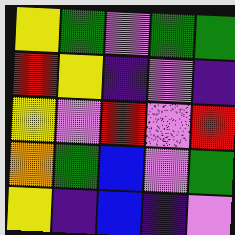[["yellow", "green", "violet", "green", "green"], ["red", "yellow", "indigo", "violet", "indigo"], ["yellow", "violet", "red", "violet", "red"], ["orange", "green", "blue", "violet", "green"], ["yellow", "indigo", "blue", "indigo", "violet"]]